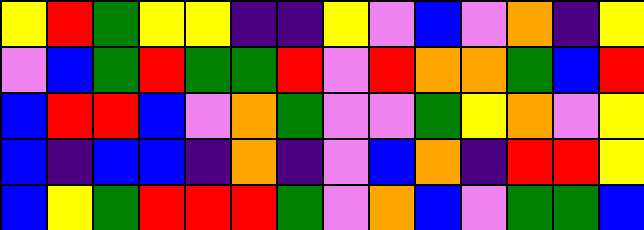[["yellow", "red", "green", "yellow", "yellow", "indigo", "indigo", "yellow", "violet", "blue", "violet", "orange", "indigo", "yellow"], ["violet", "blue", "green", "red", "green", "green", "red", "violet", "red", "orange", "orange", "green", "blue", "red"], ["blue", "red", "red", "blue", "violet", "orange", "green", "violet", "violet", "green", "yellow", "orange", "violet", "yellow"], ["blue", "indigo", "blue", "blue", "indigo", "orange", "indigo", "violet", "blue", "orange", "indigo", "red", "red", "yellow"], ["blue", "yellow", "green", "red", "red", "red", "green", "violet", "orange", "blue", "violet", "green", "green", "blue"]]